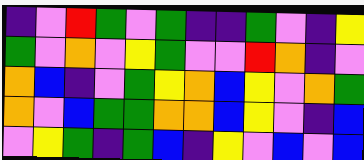[["indigo", "violet", "red", "green", "violet", "green", "indigo", "indigo", "green", "violet", "indigo", "yellow"], ["green", "violet", "orange", "violet", "yellow", "green", "violet", "violet", "red", "orange", "indigo", "violet"], ["orange", "blue", "indigo", "violet", "green", "yellow", "orange", "blue", "yellow", "violet", "orange", "green"], ["orange", "violet", "blue", "green", "green", "orange", "orange", "blue", "yellow", "violet", "indigo", "blue"], ["violet", "yellow", "green", "indigo", "green", "blue", "indigo", "yellow", "violet", "blue", "violet", "blue"]]